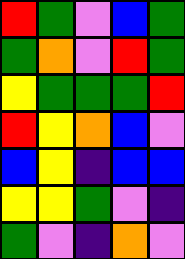[["red", "green", "violet", "blue", "green"], ["green", "orange", "violet", "red", "green"], ["yellow", "green", "green", "green", "red"], ["red", "yellow", "orange", "blue", "violet"], ["blue", "yellow", "indigo", "blue", "blue"], ["yellow", "yellow", "green", "violet", "indigo"], ["green", "violet", "indigo", "orange", "violet"]]